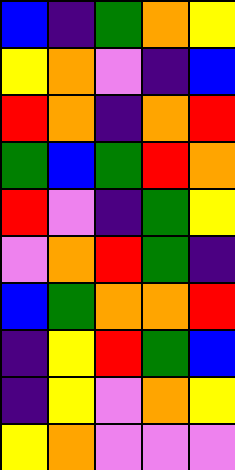[["blue", "indigo", "green", "orange", "yellow"], ["yellow", "orange", "violet", "indigo", "blue"], ["red", "orange", "indigo", "orange", "red"], ["green", "blue", "green", "red", "orange"], ["red", "violet", "indigo", "green", "yellow"], ["violet", "orange", "red", "green", "indigo"], ["blue", "green", "orange", "orange", "red"], ["indigo", "yellow", "red", "green", "blue"], ["indigo", "yellow", "violet", "orange", "yellow"], ["yellow", "orange", "violet", "violet", "violet"]]